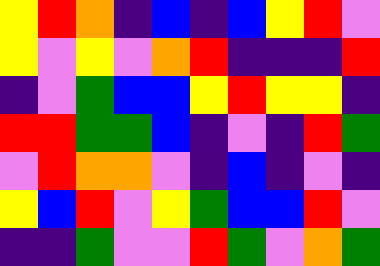[["yellow", "red", "orange", "indigo", "blue", "indigo", "blue", "yellow", "red", "violet"], ["yellow", "violet", "yellow", "violet", "orange", "red", "indigo", "indigo", "indigo", "red"], ["indigo", "violet", "green", "blue", "blue", "yellow", "red", "yellow", "yellow", "indigo"], ["red", "red", "green", "green", "blue", "indigo", "violet", "indigo", "red", "green"], ["violet", "red", "orange", "orange", "violet", "indigo", "blue", "indigo", "violet", "indigo"], ["yellow", "blue", "red", "violet", "yellow", "green", "blue", "blue", "red", "violet"], ["indigo", "indigo", "green", "violet", "violet", "red", "green", "violet", "orange", "green"]]